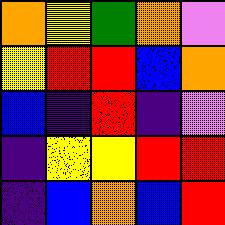[["orange", "yellow", "green", "orange", "violet"], ["yellow", "red", "red", "blue", "orange"], ["blue", "indigo", "red", "indigo", "violet"], ["indigo", "yellow", "yellow", "red", "red"], ["indigo", "blue", "orange", "blue", "red"]]